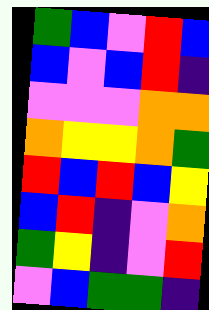[["green", "blue", "violet", "red", "blue"], ["blue", "violet", "blue", "red", "indigo"], ["violet", "violet", "violet", "orange", "orange"], ["orange", "yellow", "yellow", "orange", "green"], ["red", "blue", "red", "blue", "yellow"], ["blue", "red", "indigo", "violet", "orange"], ["green", "yellow", "indigo", "violet", "red"], ["violet", "blue", "green", "green", "indigo"]]